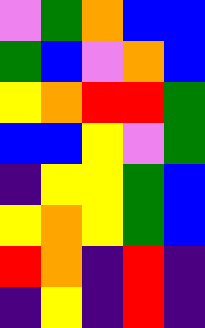[["violet", "green", "orange", "blue", "blue"], ["green", "blue", "violet", "orange", "blue"], ["yellow", "orange", "red", "red", "green"], ["blue", "blue", "yellow", "violet", "green"], ["indigo", "yellow", "yellow", "green", "blue"], ["yellow", "orange", "yellow", "green", "blue"], ["red", "orange", "indigo", "red", "indigo"], ["indigo", "yellow", "indigo", "red", "indigo"]]